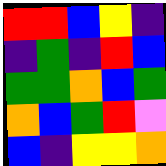[["red", "red", "blue", "yellow", "indigo"], ["indigo", "green", "indigo", "red", "blue"], ["green", "green", "orange", "blue", "green"], ["orange", "blue", "green", "red", "violet"], ["blue", "indigo", "yellow", "yellow", "orange"]]